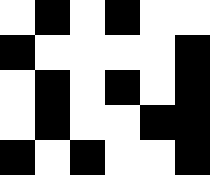[["white", "black", "white", "black", "white", "white"], ["black", "white", "white", "white", "white", "black"], ["white", "black", "white", "black", "white", "black"], ["white", "black", "white", "white", "black", "black"], ["black", "white", "black", "white", "white", "black"]]